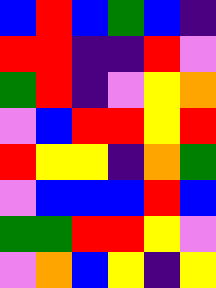[["blue", "red", "blue", "green", "blue", "indigo"], ["red", "red", "indigo", "indigo", "red", "violet"], ["green", "red", "indigo", "violet", "yellow", "orange"], ["violet", "blue", "red", "red", "yellow", "red"], ["red", "yellow", "yellow", "indigo", "orange", "green"], ["violet", "blue", "blue", "blue", "red", "blue"], ["green", "green", "red", "red", "yellow", "violet"], ["violet", "orange", "blue", "yellow", "indigo", "yellow"]]